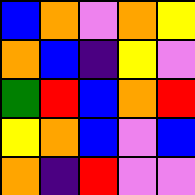[["blue", "orange", "violet", "orange", "yellow"], ["orange", "blue", "indigo", "yellow", "violet"], ["green", "red", "blue", "orange", "red"], ["yellow", "orange", "blue", "violet", "blue"], ["orange", "indigo", "red", "violet", "violet"]]